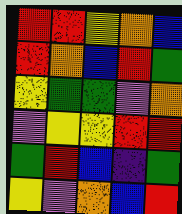[["red", "red", "yellow", "orange", "blue"], ["red", "orange", "blue", "red", "green"], ["yellow", "green", "green", "violet", "orange"], ["violet", "yellow", "yellow", "red", "red"], ["green", "red", "blue", "indigo", "green"], ["yellow", "violet", "orange", "blue", "red"]]